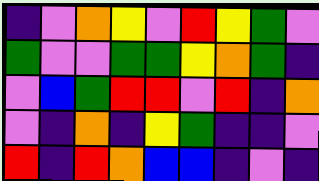[["indigo", "violet", "orange", "yellow", "violet", "red", "yellow", "green", "violet"], ["green", "violet", "violet", "green", "green", "yellow", "orange", "green", "indigo"], ["violet", "blue", "green", "red", "red", "violet", "red", "indigo", "orange"], ["violet", "indigo", "orange", "indigo", "yellow", "green", "indigo", "indigo", "violet"], ["red", "indigo", "red", "orange", "blue", "blue", "indigo", "violet", "indigo"]]